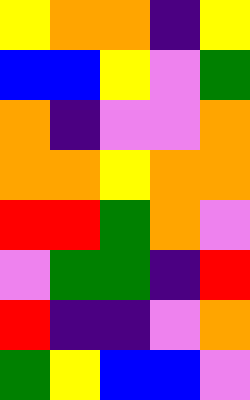[["yellow", "orange", "orange", "indigo", "yellow"], ["blue", "blue", "yellow", "violet", "green"], ["orange", "indigo", "violet", "violet", "orange"], ["orange", "orange", "yellow", "orange", "orange"], ["red", "red", "green", "orange", "violet"], ["violet", "green", "green", "indigo", "red"], ["red", "indigo", "indigo", "violet", "orange"], ["green", "yellow", "blue", "blue", "violet"]]